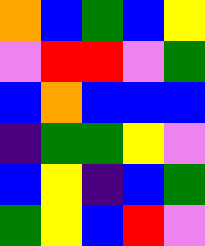[["orange", "blue", "green", "blue", "yellow"], ["violet", "red", "red", "violet", "green"], ["blue", "orange", "blue", "blue", "blue"], ["indigo", "green", "green", "yellow", "violet"], ["blue", "yellow", "indigo", "blue", "green"], ["green", "yellow", "blue", "red", "violet"]]